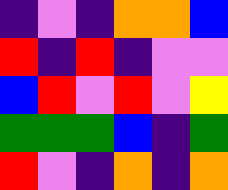[["indigo", "violet", "indigo", "orange", "orange", "blue"], ["red", "indigo", "red", "indigo", "violet", "violet"], ["blue", "red", "violet", "red", "violet", "yellow"], ["green", "green", "green", "blue", "indigo", "green"], ["red", "violet", "indigo", "orange", "indigo", "orange"]]